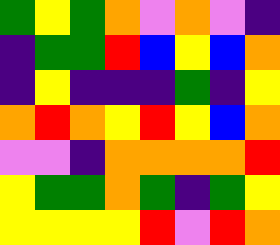[["green", "yellow", "green", "orange", "violet", "orange", "violet", "indigo"], ["indigo", "green", "green", "red", "blue", "yellow", "blue", "orange"], ["indigo", "yellow", "indigo", "indigo", "indigo", "green", "indigo", "yellow"], ["orange", "red", "orange", "yellow", "red", "yellow", "blue", "orange"], ["violet", "violet", "indigo", "orange", "orange", "orange", "orange", "red"], ["yellow", "green", "green", "orange", "green", "indigo", "green", "yellow"], ["yellow", "yellow", "yellow", "yellow", "red", "violet", "red", "orange"]]